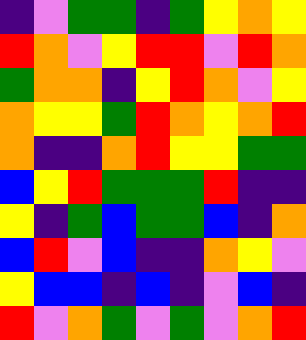[["indigo", "violet", "green", "green", "indigo", "green", "yellow", "orange", "yellow"], ["red", "orange", "violet", "yellow", "red", "red", "violet", "red", "orange"], ["green", "orange", "orange", "indigo", "yellow", "red", "orange", "violet", "yellow"], ["orange", "yellow", "yellow", "green", "red", "orange", "yellow", "orange", "red"], ["orange", "indigo", "indigo", "orange", "red", "yellow", "yellow", "green", "green"], ["blue", "yellow", "red", "green", "green", "green", "red", "indigo", "indigo"], ["yellow", "indigo", "green", "blue", "green", "green", "blue", "indigo", "orange"], ["blue", "red", "violet", "blue", "indigo", "indigo", "orange", "yellow", "violet"], ["yellow", "blue", "blue", "indigo", "blue", "indigo", "violet", "blue", "indigo"], ["red", "violet", "orange", "green", "violet", "green", "violet", "orange", "red"]]